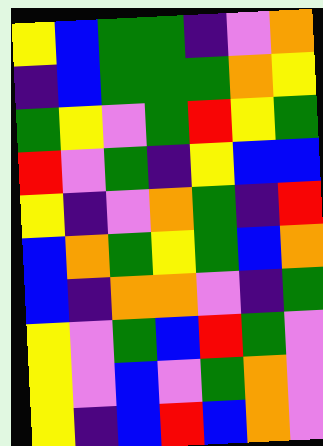[["yellow", "blue", "green", "green", "indigo", "violet", "orange"], ["indigo", "blue", "green", "green", "green", "orange", "yellow"], ["green", "yellow", "violet", "green", "red", "yellow", "green"], ["red", "violet", "green", "indigo", "yellow", "blue", "blue"], ["yellow", "indigo", "violet", "orange", "green", "indigo", "red"], ["blue", "orange", "green", "yellow", "green", "blue", "orange"], ["blue", "indigo", "orange", "orange", "violet", "indigo", "green"], ["yellow", "violet", "green", "blue", "red", "green", "violet"], ["yellow", "violet", "blue", "violet", "green", "orange", "violet"], ["yellow", "indigo", "blue", "red", "blue", "orange", "violet"]]